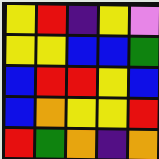[["yellow", "red", "indigo", "yellow", "violet"], ["yellow", "yellow", "blue", "blue", "green"], ["blue", "red", "red", "yellow", "blue"], ["blue", "orange", "yellow", "yellow", "red"], ["red", "green", "orange", "indigo", "orange"]]